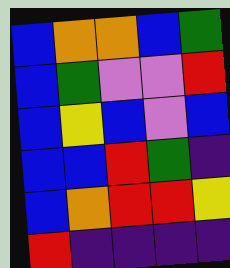[["blue", "orange", "orange", "blue", "green"], ["blue", "green", "violet", "violet", "red"], ["blue", "yellow", "blue", "violet", "blue"], ["blue", "blue", "red", "green", "indigo"], ["blue", "orange", "red", "red", "yellow"], ["red", "indigo", "indigo", "indigo", "indigo"]]